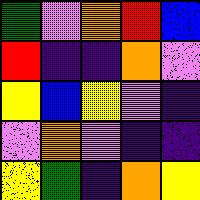[["green", "violet", "orange", "red", "blue"], ["red", "indigo", "indigo", "orange", "violet"], ["yellow", "blue", "yellow", "violet", "indigo"], ["violet", "orange", "violet", "indigo", "indigo"], ["yellow", "green", "indigo", "orange", "yellow"]]